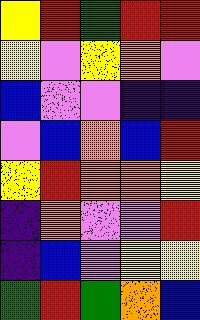[["yellow", "red", "green", "red", "red"], ["yellow", "violet", "yellow", "orange", "violet"], ["blue", "violet", "violet", "indigo", "indigo"], ["violet", "blue", "orange", "blue", "red"], ["yellow", "red", "orange", "orange", "yellow"], ["indigo", "orange", "violet", "violet", "red"], ["indigo", "blue", "violet", "yellow", "yellow"], ["green", "red", "green", "orange", "blue"]]